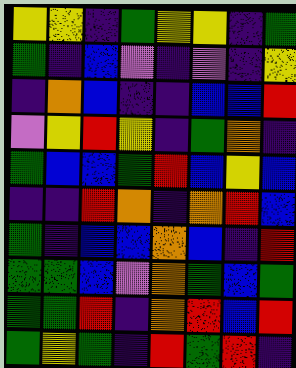[["yellow", "yellow", "indigo", "green", "yellow", "yellow", "indigo", "green"], ["green", "indigo", "blue", "violet", "indigo", "violet", "indigo", "yellow"], ["indigo", "orange", "blue", "indigo", "indigo", "blue", "blue", "red"], ["violet", "yellow", "red", "yellow", "indigo", "green", "orange", "indigo"], ["green", "blue", "blue", "green", "red", "blue", "yellow", "blue"], ["indigo", "indigo", "red", "orange", "indigo", "orange", "red", "blue"], ["green", "indigo", "blue", "blue", "orange", "blue", "indigo", "red"], ["green", "green", "blue", "violet", "orange", "green", "blue", "green"], ["green", "green", "red", "indigo", "orange", "red", "blue", "red"], ["green", "yellow", "green", "indigo", "red", "green", "red", "indigo"]]